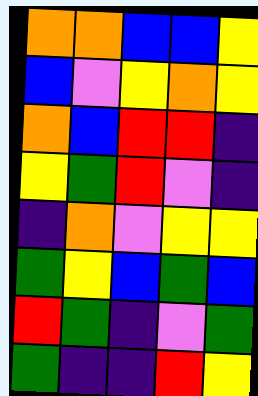[["orange", "orange", "blue", "blue", "yellow"], ["blue", "violet", "yellow", "orange", "yellow"], ["orange", "blue", "red", "red", "indigo"], ["yellow", "green", "red", "violet", "indigo"], ["indigo", "orange", "violet", "yellow", "yellow"], ["green", "yellow", "blue", "green", "blue"], ["red", "green", "indigo", "violet", "green"], ["green", "indigo", "indigo", "red", "yellow"]]